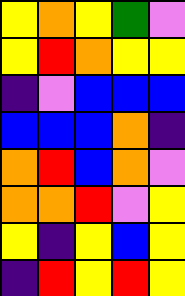[["yellow", "orange", "yellow", "green", "violet"], ["yellow", "red", "orange", "yellow", "yellow"], ["indigo", "violet", "blue", "blue", "blue"], ["blue", "blue", "blue", "orange", "indigo"], ["orange", "red", "blue", "orange", "violet"], ["orange", "orange", "red", "violet", "yellow"], ["yellow", "indigo", "yellow", "blue", "yellow"], ["indigo", "red", "yellow", "red", "yellow"]]